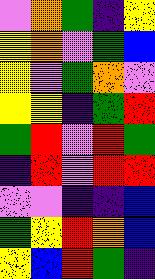[["violet", "orange", "green", "indigo", "yellow"], ["yellow", "orange", "violet", "green", "blue"], ["yellow", "violet", "green", "orange", "violet"], ["yellow", "yellow", "indigo", "green", "red"], ["green", "red", "violet", "red", "green"], ["indigo", "red", "violet", "red", "red"], ["violet", "violet", "indigo", "indigo", "blue"], ["green", "yellow", "red", "orange", "blue"], ["yellow", "blue", "red", "green", "indigo"]]